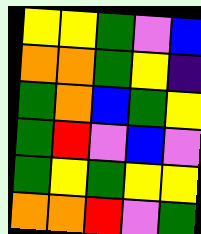[["yellow", "yellow", "green", "violet", "blue"], ["orange", "orange", "green", "yellow", "indigo"], ["green", "orange", "blue", "green", "yellow"], ["green", "red", "violet", "blue", "violet"], ["green", "yellow", "green", "yellow", "yellow"], ["orange", "orange", "red", "violet", "green"]]